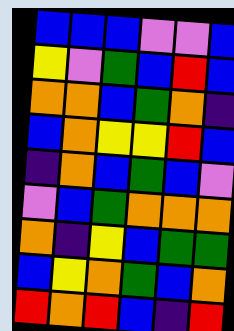[["blue", "blue", "blue", "violet", "violet", "blue"], ["yellow", "violet", "green", "blue", "red", "blue"], ["orange", "orange", "blue", "green", "orange", "indigo"], ["blue", "orange", "yellow", "yellow", "red", "blue"], ["indigo", "orange", "blue", "green", "blue", "violet"], ["violet", "blue", "green", "orange", "orange", "orange"], ["orange", "indigo", "yellow", "blue", "green", "green"], ["blue", "yellow", "orange", "green", "blue", "orange"], ["red", "orange", "red", "blue", "indigo", "red"]]